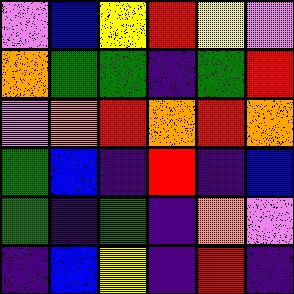[["violet", "blue", "yellow", "red", "yellow", "violet"], ["orange", "green", "green", "indigo", "green", "red"], ["violet", "orange", "red", "orange", "red", "orange"], ["green", "blue", "indigo", "red", "indigo", "blue"], ["green", "indigo", "green", "indigo", "orange", "violet"], ["indigo", "blue", "yellow", "indigo", "red", "indigo"]]